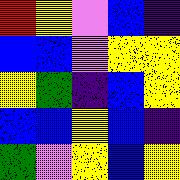[["red", "yellow", "violet", "blue", "indigo"], ["blue", "blue", "violet", "yellow", "yellow"], ["yellow", "green", "indigo", "blue", "yellow"], ["blue", "blue", "yellow", "blue", "indigo"], ["green", "violet", "yellow", "blue", "yellow"]]